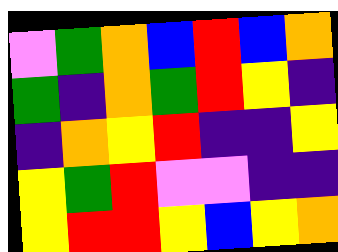[["violet", "green", "orange", "blue", "red", "blue", "orange"], ["green", "indigo", "orange", "green", "red", "yellow", "indigo"], ["indigo", "orange", "yellow", "red", "indigo", "indigo", "yellow"], ["yellow", "green", "red", "violet", "violet", "indigo", "indigo"], ["yellow", "red", "red", "yellow", "blue", "yellow", "orange"]]